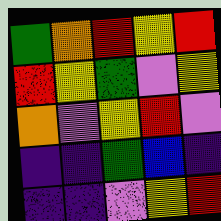[["green", "orange", "red", "yellow", "red"], ["red", "yellow", "green", "violet", "yellow"], ["orange", "violet", "yellow", "red", "violet"], ["indigo", "indigo", "green", "blue", "indigo"], ["indigo", "indigo", "violet", "yellow", "red"]]